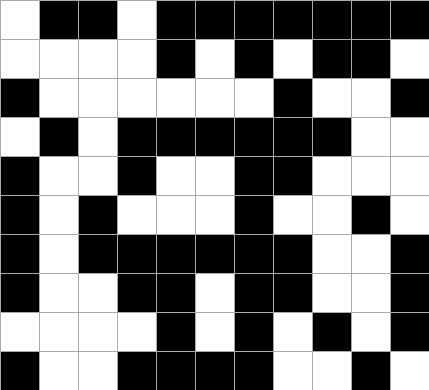[["white", "black", "black", "white", "black", "black", "black", "black", "black", "black", "black"], ["white", "white", "white", "white", "black", "white", "black", "white", "black", "black", "white"], ["black", "white", "white", "white", "white", "white", "white", "black", "white", "white", "black"], ["white", "black", "white", "black", "black", "black", "black", "black", "black", "white", "white"], ["black", "white", "white", "black", "white", "white", "black", "black", "white", "white", "white"], ["black", "white", "black", "white", "white", "white", "black", "white", "white", "black", "white"], ["black", "white", "black", "black", "black", "black", "black", "black", "white", "white", "black"], ["black", "white", "white", "black", "black", "white", "black", "black", "white", "white", "black"], ["white", "white", "white", "white", "black", "white", "black", "white", "black", "white", "black"], ["black", "white", "white", "black", "black", "black", "black", "white", "white", "black", "white"]]